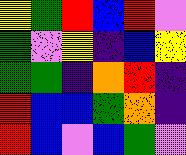[["yellow", "green", "red", "blue", "red", "violet"], ["green", "violet", "yellow", "indigo", "blue", "yellow"], ["green", "green", "indigo", "orange", "red", "indigo"], ["red", "blue", "blue", "green", "orange", "indigo"], ["red", "blue", "violet", "blue", "green", "violet"]]